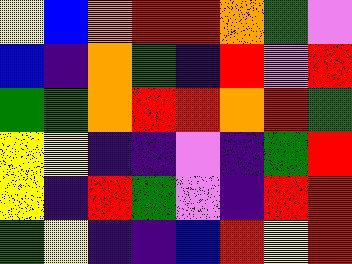[["yellow", "blue", "orange", "red", "red", "orange", "green", "violet"], ["blue", "indigo", "orange", "green", "indigo", "red", "violet", "red"], ["green", "green", "orange", "red", "red", "orange", "red", "green"], ["yellow", "yellow", "indigo", "indigo", "violet", "indigo", "green", "red"], ["yellow", "indigo", "red", "green", "violet", "indigo", "red", "red"], ["green", "yellow", "indigo", "indigo", "blue", "red", "yellow", "red"]]